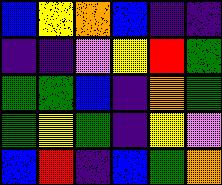[["blue", "yellow", "orange", "blue", "indigo", "indigo"], ["indigo", "indigo", "violet", "yellow", "red", "green"], ["green", "green", "blue", "indigo", "orange", "green"], ["green", "yellow", "green", "indigo", "yellow", "violet"], ["blue", "red", "indigo", "blue", "green", "orange"]]